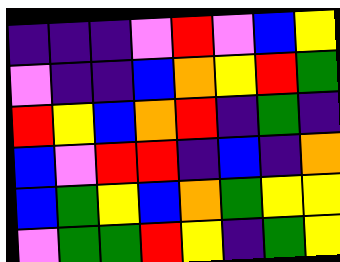[["indigo", "indigo", "indigo", "violet", "red", "violet", "blue", "yellow"], ["violet", "indigo", "indigo", "blue", "orange", "yellow", "red", "green"], ["red", "yellow", "blue", "orange", "red", "indigo", "green", "indigo"], ["blue", "violet", "red", "red", "indigo", "blue", "indigo", "orange"], ["blue", "green", "yellow", "blue", "orange", "green", "yellow", "yellow"], ["violet", "green", "green", "red", "yellow", "indigo", "green", "yellow"]]